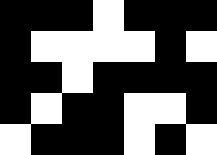[["black", "black", "black", "white", "black", "black", "black"], ["black", "white", "white", "white", "white", "black", "white"], ["black", "black", "white", "black", "black", "black", "black"], ["black", "white", "black", "black", "white", "white", "black"], ["white", "black", "black", "black", "white", "black", "white"]]